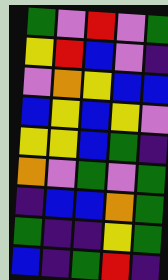[["green", "violet", "red", "violet", "green"], ["yellow", "red", "blue", "violet", "indigo"], ["violet", "orange", "yellow", "blue", "blue"], ["blue", "yellow", "blue", "yellow", "violet"], ["yellow", "yellow", "blue", "green", "indigo"], ["orange", "violet", "green", "violet", "green"], ["indigo", "blue", "blue", "orange", "green"], ["green", "indigo", "indigo", "yellow", "green"], ["blue", "indigo", "green", "red", "indigo"]]